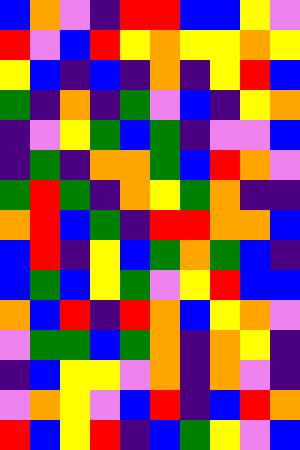[["blue", "orange", "violet", "indigo", "red", "red", "blue", "blue", "yellow", "violet"], ["red", "violet", "blue", "red", "yellow", "orange", "yellow", "yellow", "orange", "yellow"], ["yellow", "blue", "indigo", "blue", "indigo", "orange", "indigo", "yellow", "red", "blue"], ["green", "indigo", "orange", "indigo", "green", "violet", "blue", "indigo", "yellow", "orange"], ["indigo", "violet", "yellow", "green", "blue", "green", "indigo", "violet", "violet", "blue"], ["indigo", "green", "indigo", "orange", "orange", "green", "blue", "red", "orange", "violet"], ["green", "red", "green", "indigo", "orange", "yellow", "green", "orange", "indigo", "indigo"], ["orange", "red", "blue", "green", "indigo", "red", "red", "orange", "orange", "blue"], ["blue", "red", "indigo", "yellow", "blue", "green", "orange", "green", "blue", "indigo"], ["blue", "green", "blue", "yellow", "green", "violet", "yellow", "red", "blue", "blue"], ["orange", "blue", "red", "indigo", "red", "orange", "blue", "yellow", "orange", "violet"], ["violet", "green", "green", "blue", "green", "orange", "indigo", "orange", "yellow", "indigo"], ["indigo", "blue", "yellow", "yellow", "violet", "orange", "indigo", "orange", "violet", "indigo"], ["violet", "orange", "yellow", "violet", "blue", "red", "indigo", "blue", "red", "orange"], ["red", "blue", "yellow", "red", "indigo", "blue", "green", "yellow", "violet", "blue"]]